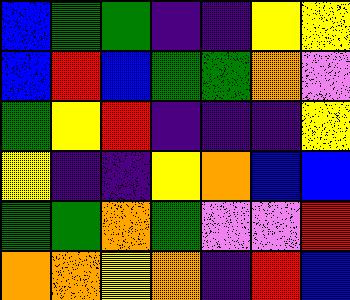[["blue", "green", "green", "indigo", "indigo", "yellow", "yellow"], ["blue", "red", "blue", "green", "green", "orange", "violet"], ["green", "yellow", "red", "indigo", "indigo", "indigo", "yellow"], ["yellow", "indigo", "indigo", "yellow", "orange", "blue", "blue"], ["green", "green", "orange", "green", "violet", "violet", "red"], ["orange", "orange", "yellow", "orange", "indigo", "red", "blue"]]